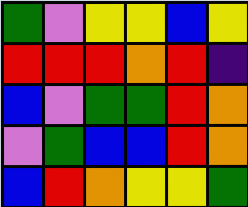[["green", "violet", "yellow", "yellow", "blue", "yellow"], ["red", "red", "red", "orange", "red", "indigo"], ["blue", "violet", "green", "green", "red", "orange"], ["violet", "green", "blue", "blue", "red", "orange"], ["blue", "red", "orange", "yellow", "yellow", "green"]]